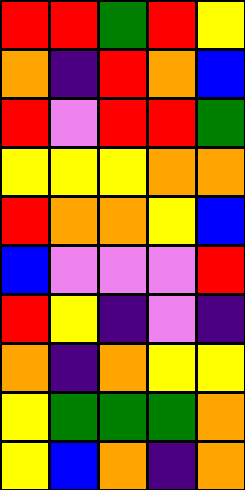[["red", "red", "green", "red", "yellow"], ["orange", "indigo", "red", "orange", "blue"], ["red", "violet", "red", "red", "green"], ["yellow", "yellow", "yellow", "orange", "orange"], ["red", "orange", "orange", "yellow", "blue"], ["blue", "violet", "violet", "violet", "red"], ["red", "yellow", "indigo", "violet", "indigo"], ["orange", "indigo", "orange", "yellow", "yellow"], ["yellow", "green", "green", "green", "orange"], ["yellow", "blue", "orange", "indigo", "orange"]]